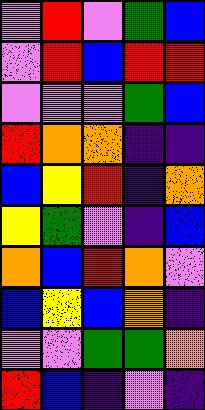[["violet", "red", "violet", "green", "blue"], ["violet", "red", "blue", "red", "red"], ["violet", "violet", "violet", "green", "blue"], ["red", "orange", "orange", "indigo", "indigo"], ["blue", "yellow", "red", "indigo", "orange"], ["yellow", "green", "violet", "indigo", "blue"], ["orange", "blue", "red", "orange", "violet"], ["blue", "yellow", "blue", "orange", "indigo"], ["violet", "violet", "green", "green", "orange"], ["red", "blue", "indigo", "violet", "indigo"]]